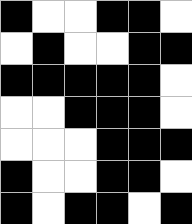[["black", "white", "white", "black", "black", "white"], ["white", "black", "white", "white", "black", "black"], ["black", "black", "black", "black", "black", "white"], ["white", "white", "black", "black", "black", "white"], ["white", "white", "white", "black", "black", "black"], ["black", "white", "white", "black", "black", "white"], ["black", "white", "black", "black", "white", "black"]]